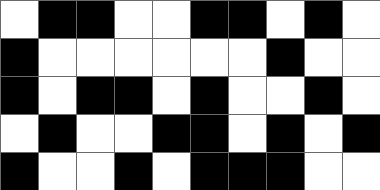[["white", "black", "black", "white", "white", "black", "black", "white", "black", "white"], ["black", "white", "white", "white", "white", "white", "white", "black", "white", "white"], ["black", "white", "black", "black", "white", "black", "white", "white", "black", "white"], ["white", "black", "white", "white", "black", "black", "white", "black", "white", "black"], ["black", "white", "white", "black", "white", "black", "black", "black", "white", "white"]]